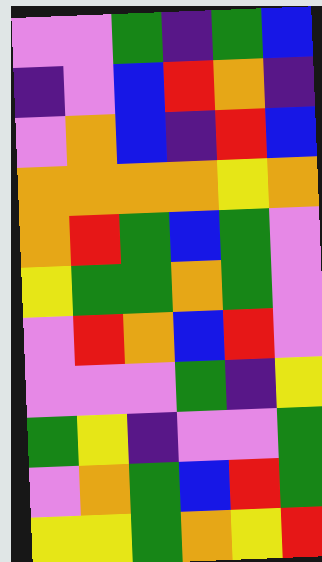[["violet", "violet", "green", "indigo", "green", "blue"], ["indigo", "violet", "blue", "red", "orange", "indigo"], ["violet", "orange", "blue", "indigo", "red", "blue"], ["orange", "orange", "orange", "orange", "yellow", "orange"], ["orange", "red", "green", "blue", "green", "violet"], ["yellow", "green", "green", "orange", "green", "violet"], ["violet", "red", "orange", "blue", "red", "violet"], ["violet", "violet", "violet", "green", "indigo", "yellow"], ["green", "yellow", "indigo", "violet", "violet", "green"], ["violet", "orange", "green", "blue", "red", "green"], ["yellow", "yellow", "green", "orange", "yellow", "red"]]